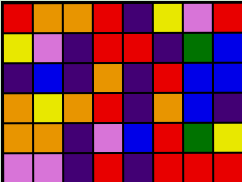[["red", "orange", "orange", "red", "indigo", "yellow", "violet", "red"], ["yellow", "violet", "indigo", "red", "red", "indigo", "green", "blue"], ["indigo", "blue", "indigo", "orange", "indigo", "red", "blue", "blue"], ["orange", "yellow", "orange", "red", "indigo", "orange", "blue", "indigo"], ["orange", "orange", "indigo", "violet", "blue", "red", "green", "yellow"], ["violet", "violet", "indigo", "red", "indigo", "red", "red", "red"]]